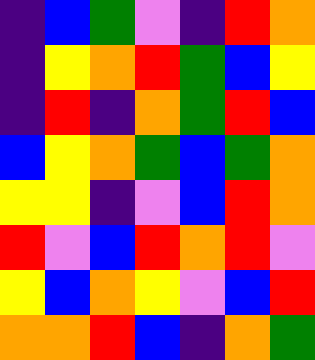[["indigo", "blue", "green", "violet", "indigo", "red", "orange"], ["indigo", "yellow", "orange", "red", "green", "blue", "yellow"], ["indigo", "red", "indigo", "orange", "green", "red", "blue"], ["blue", "yellow", "orange", "green", "blue", "green", "orange"], ["yellow", "yellow", "indigo", "violet", "blue", "red", "orange"], ["red", "violet", "blue", "red", "orange", "red", "violet"], ["yellow", "blue", "orange", "yellow", "violet", "blue", "red"], ["orange", "orange", "red", "blue", "indigo", "orange", "green"]]